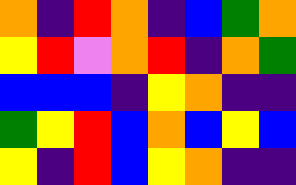[["orange", "indigo", "red", "orange", "indigo", "blue", "green", "orange"], ["yellow", "red", "violet", "orange", "red", "indigo", "orange", "green"], ["blue", "blue", "blue", "indigo", "yellow", "orange", "indigo", "indigo"], ["green", "yellow", "red", "blue", "orange", "blue", "yellow", "blue"], ["yellow", "indigo", "red", "blue", "yellow", "orange", "indigo", "indigo"]]